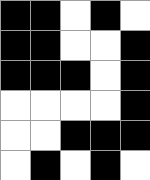[["black", "black", "white", "black", "white"], ["black", "black", "white", "white", "black"], ["black", "black", "black", "white", "black"], ["white", "white", "white", "white", "black"], ["white", "white", "black", "black", "black"], ["white", "black", "white", "black", "white"]]